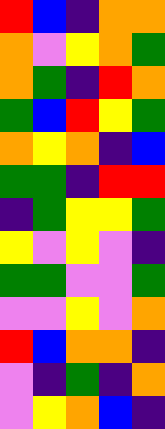[["red", "blue", "indigo", "orange", "orange"], ["orange", "violet", "yellow", "orange", "green"], ["orange", "green", "indigo", "red", "orange"], ["green", "blue", "red", "yellow", "green"], ["orange", "yellow", "orange", "indigo", "blue"], ["green", "green", "indigo", "red", "red"], ["indigo", "green", "yellow", "yellow", "green"], ["yellow", "violet", "yellow", "violet", "indigo"], ["green", "green", "violet", "violet", "green"], ["violet", "violet", "yellow", "violet", "orange"], ["red", "blue", "orange", "orange", "indigo"], ["violet", "indigo", "green", "indigo", "orange"], ["violet", "yellow", "orange", "blue", "indigo"]]